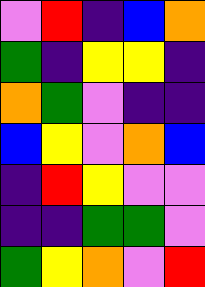[["violet", "red", "indigo", "blue", "orange"], ["green", "indigo", "yellow", "yellow", "indigo"], ["orange", "green", "violet", "indigo", "indigo"], ["blue", "yellow", "violet", "orange", "blue"], ["indigo", "red", "yellow", "violet", "violet"], ["indigo", "indigo", "green", "green", "violet"], ["green", "yellow", "orange", "violet", "red"]]